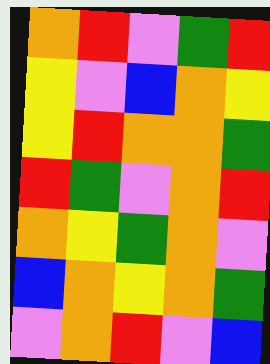[["orange", "red", "violet", "green", "red"], ["yellow", "violet", "blue", "orange", "yellow"], ["yellow", "red", "orange", "orange", "green"], ["red", "green", "violet", "orange", "red"], ["orange", "yellow", "green", "orange", "violet"], ["blue", "orange", "yellow", "orange", "green"], ["violet", "orange", "red", "violet", "blue"]]